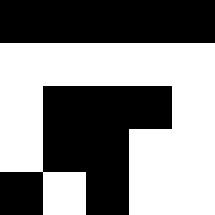[["black", "black", "black", "black", "black"], ["white", "white", "white", "white", "white"], ["white", "black", "black", "black", "white"], ["white", "black", "black", "white", "white"], ["black", "white", "black", "white", "white"]]